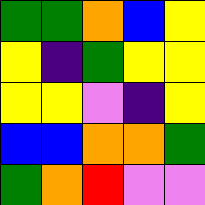[["green", "green", "orange", "blue", "yellow"], ["yellow", "indigo", "green", "yellow", "yellow"], ["yellow", "yellow", "violet", "indigo", "yellow"], ["blue", "blue", "orange", "orange", "green"], ["green", "orange", "red", "violet", "violet"]]